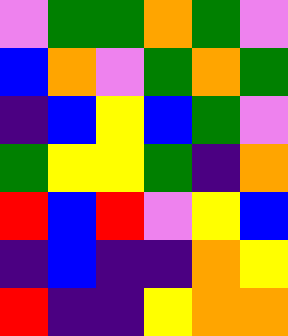[["violet", "green", "green", "orange", "green", "violet"], ["blue", "orange", "violet", "green", "orange", "green"], ["indigo", "blue", "yellow", "blue", "green", "violet"], ["green", "yellow", "yellow", "green", "indigo", "orange"], ["red", "blue", "red", "violet", "yellow", "blue"], ["indigo", "blue", "indigo", "indigo", "orange", "yellow"], ["red", "indigo", "indigo", "yellow", "orange", "orange"]]